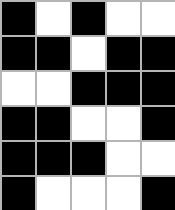[["black", "white", "black", "white", "white"], ["black", "black", "white", "black", "black"], ["white", "white", "black", "black", "black"], ["black", "black", "white", "white", "black"], ["black", "black", "black", "white", "white"], ["black", "white", "white", "white", "black"]]